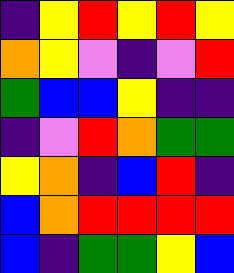[["indigo", "yellow", "red", "yellow", "red", "yellow"], ["orange", "yellow", "violet", "indigo", "violet", "red"], ["green", "blue", "blue", "yellow", "indigo", "indigo"], ["indigo", "violet", "red", "orange", "green", "green"], ["yellow", "orange", "indigo", "blue", "red", "indigo"], ["blue", "orange", "red", "red", "red", "red"], ["blue", "indigo", "green", "green", "yellow", "blue"]]